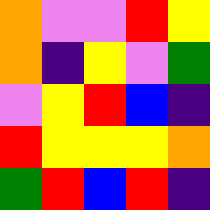[["orange", "violet", "violet", "red", "yellow"], ["orange", "indigo", "yellow", "violet", "green"], ["violet", "yellow", "red", "blue", "indigo"], ["red", "yellow", "yellow", "yellow", "orange"], ["green", "red", "blue", "red", "indigo"]]